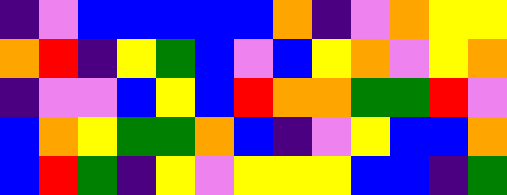[["indigo", "violet", "blue", "blue", "blue", "blue", "blue", "orange", "indigo", "violet", "orange", "yellow", "yellow"], ["orange", "red", "indigo", "yellow", "green", "blue", "violet", "blue", "yellow", "orange", "violet", "yellow", "orange"], ["indigo", "violet", "violet", "blue", "yellow", "blue", "red", "orange", "orange", "green", "green", "red", "violet"], ["blue", "orange", "yellow", "green", "green", "orange", "blue", "indigo", "violet", "yellow", "blue", "blue", "orange"], ["blue", "red", "green", "indigo", "yellow", "violet", "yellow", "yellow", "yellow", "blue", "blue", "indigo", "green"]]